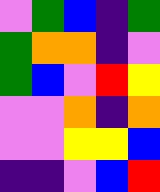[["violet", "green", "blue", "indigo", "green"], ["green", "orange", "orange", "indigo", "violet"], ["green", "blue", "violet", "red", "yellow"], ["violet", "violet", "orange", "indigo", "orange"], ["violet", "violet", "yellow", "yellow", "blue"], ["indigo", "indigo", "violet", "blue", "red"]]